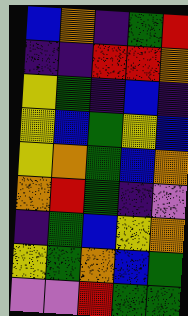[["blue", "orange", "indigo", "green", "red"], ["indigo", "indigo", "red", "red", "orange"], ["yellow", "green", "indigo", "blue", "indigo"], ["yellow", "blue", "green", "yellow", "blue"], ["yellow", "orange", "green", "blue", "orange"], ["orange", "red", "green", "indigo", "violet"], ["indigo", "green", "blue", "yellow", "orange"], ["yellow", "green", "orange", "blue", "green"], ["violet", "violet", "red", "green", "green"]]